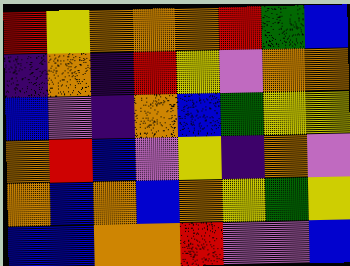[["red", "yellow", "orange", "orange", "orange", "red", "green", "blue"], ["indigo", "orange", "indigo", "red", "yellow", "violet", "orange", "orange"], ["blue", "violet", "indigo", "orange", "blue", "green", "yellow", "yellow"], ["orange", "red", "blue", "violet", "yellow", "indigo", "orange", "violet"], ["orange", "blue", "orange", "blue", "orange", "yellow", "green", "yellow"], ["blue", "blue", "orange", "orange", "red", "violet", "violet", "blue"]]